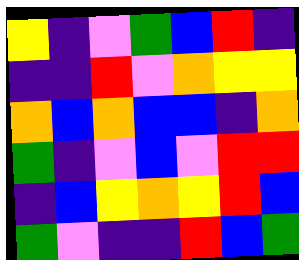[["yellow", "indigo", "violet", "green", "blue", "red", "indigo"], ["indigo", "indigo", "red", "violet", "orange", "yellow", "yellow"], ["orange", "blue", "orange", "blue", "blue", "indigo", "orange"], ["green", "indigo", "violet", "blue", "violet", "red", "red"], ["indigo", "blue", "yellow", "orange", "yellow", "red", "blue"], ["green", "violet", "indigo", "indigo", "red", "blue", "green"]]